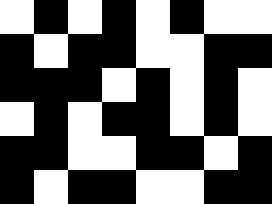[["white", "black", "white", "black", "white", "black", "white", "white"], ["black", "white", "black", "black", "white", "white", "black", "black"], ["black", "black", "black", "white", "black", "white", "black", "white"], ["white", "black", "white", "black", "black", "white", "black", "white"], ["black", "black", "white", "white", "black", "black", "white", "black"], ["black", "white", "black", "black", "white", "white", "black", "black"]]